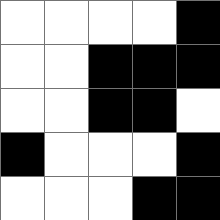[["white", "white", "white", "white", "black"], ["white", "white", "black", "black", "black"], ["white", "white", "black", "black", "white"], ["black", "white", "white", "white", "black"], ["white", "white", "white", "black", "black"]]